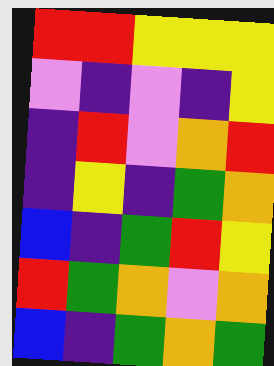[["red", "red", "yellow", "yellow", "yellow"], ["violet", "indigo", "violet", "indigo", "yellow"], ["indigo", "red", "violet", "orange", "red"], ["indigo", "yellow", "indigo", "green", "orange"], ["blue", "indigo", "green", "red", "yellow"], ["red", "green", "orange", "violet", "orange"], ["blue", "indigo", "green", "orange", "green"]]